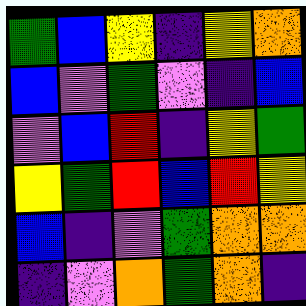[["green", "blue", "yellow", "indigo", "yellow", "orange"], ["blue", "violet", "green", "violet", "indigo", "blue"], ["violet", "blue", "red", "indigo", "yellow", "green"], ["yellow", "green", "red", "blue", "red", "yellow"], ["blue", "indigo", "violet", "green", "orange", "orange"], ["indigo", "violet", "orange", "green", "orange", "indigo"]]